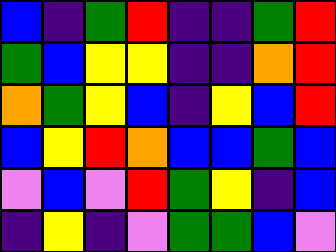[["blue", "indigo", "green", "red", "indigo", "indigo", "green", "red"], ["green", "blue", "yellow", "yellow", "indigo", "indigo", "orange", "red"], ["orange", "green", "yellow", "blue", "indigo", "yellow", "blue", "red"], ["blue", "yellow", "red", "orange", "blue", "blue", "green", "blue"], ["violet", "blue", "violet", "red", "green", "yellow", "indigo", "blue"], ["indigo", "yellow", "indigo", "violet", "green", "green", "blue", "violet"]]